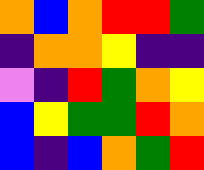[["orange", "blue", "orange", "red", "red", "green"], ["indigo", "orange", "orange", "yellow", "indigo", "indigo"], ["violet", "indigo", "red", "green", "orange", "yellow"], ["blue", "yellow", "green", "green", "red", "orange"], ["blue", "indigo", "blue", "orange", "green", "red"]]